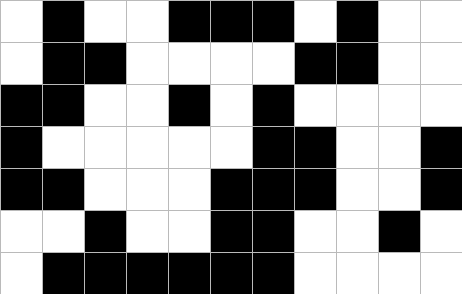[["white", "black", "white", "white", "black", "black", "black", "white", "black", "white", "white"], ["white", "black", "black", "white", "white", "white", "white", "black", "black", "white", "white"], ["black", "black", "white", "white", "black", "white", "black", "white", "white", "white", "white"], ["black", "white", "white", "white", "white", "white", "black", "black", "white", "white", "black"], ["black", "black", "white", "white", "white", "black", "black", "black", "white", "white", "black"], ["white", "white", "black", "white", "white", "black", "black", "white", "white", "black", "white"], ["white", "black", "black", "black", "black", "black", "black", "white", "white", "white", "white"]]